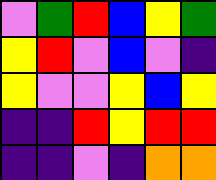[["violet", "green", "red", "blue", "yellow", "green"], ["yellow", "red", "violet", "blue", "violet", "indigo"], ["yellow", "violet", "violet", "yellow", "blue", "yellow"], ["indigo", "indigo", "red", "yellow", "red", "red"], ["indigo", "indigo", "violet", "indigo", "orange", "orange"]]